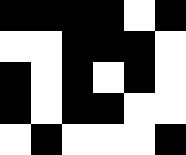[["black", "black", "black", "black", "white", "black"], ["white", "white", "black", "black", "black", "white"], ["black", "white", "black", "white", "black", "white"], ["black", "white", "black", "black", "white", "white"], ["white", "black", "white", "white", "white", "black"]]